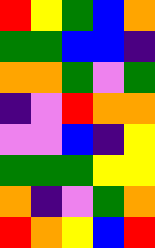[["red", "yellow", "green", "blue", "orange"], ["green", "green", "blue", "blue", "indigo"], ["orange", "orange", "green", "violet", "green"], ["indigo", "violet", "red", "orange", "orange"], ["violet", "violet", "blue", "indigo", "yellow"], ["green", "green", "green", "yellow", "yellow"], ["orange", "indigo", "violet", "green", "orange"], ["red", "orange", "yellow", "blue", "red"]]